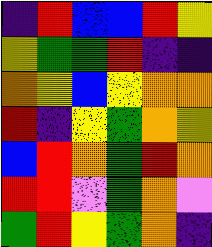[["indigo", "red", "blue", "blue", "red", "yellow"], ["yellow", "green", "green", "red", "indigo", "indigo"], ["orange", "yellow", "blue", "yellow", "orange", "orange"], ["red", "indigo", "yellow", "green", "orange", "yellow"], ["blue", "red", "orange", "green", "red", "orange"], ["red", "red", "violet", "green", "orange", "violet"], ["green", "red", "yellow", "green", "orange", "indigo"]]